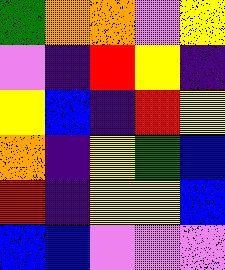[["green", "orange", "orange", "violet", "yellow"], ["violet", "indigo", "red", "yellow", "indigo"], ["yellow", "blue", "indigo", "red", "yellow"], ["orange", "indigo", "yellow", "green", "blue"], ["red", "indigo", "yellow", "yellow", "blue"], ["blue", "blue", "violet", "violet", "violet"]]